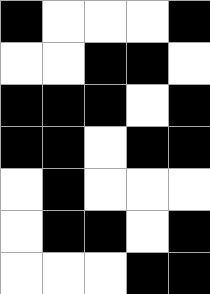[["black", "white", "white", "white", "black"], ["white", "white", "black", "black", "white"], ["black", "black", "black", "white", "black"], ["black", "black", "white", "black", "black"], ["white", "black", "white", "white", "white"], ["white", "black", "black", "white", "black"], ["white", "white", "white", "black", "black"]]